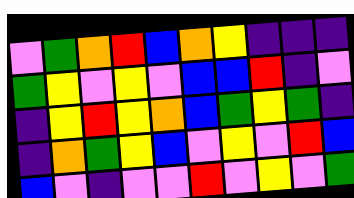[["violet", "green", "orange", "red", "blue", "orange", "yellow", "indigo", "indigo", "indigo"], ["green", "yellow", "violet", "yellow", "violet", "blue", "blue", "red", "indigo", "violet"], ["indigo", "yellow", "red", "yellow", "orange", "blue", "green", "yellow", "green", "indigo"], ["indigo", "orange", "green", "yellow", "blue", "violet", "yellow", "violet", "red", "blue"], ["blue", "violet", "indigo", "violet", "violet", "red", "violet", "yellow", "violet", "green"]]